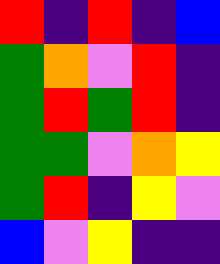[["red", "indigo", "red", "indigo", "blue"], ["green", "orange", "violet", "red", "indigo"], ["green", "red", "green", "red", "indigo"], ["green", "green", "violet", "orange", "yellow"], ["green", "red", "indigo", "yellow", "violet"], ["blue", "violet", "yellow", "indigo", "indigo"]]